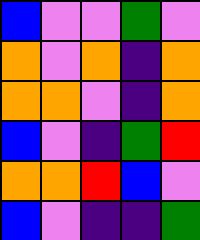[["blue", "violet", "violet", "green", "violet"], ["orange", "violet", "orange", "indigo", "orange"], ["orange", "orange", "violet", "indigo", "orange"], ["blue", "violet", "indigo", "green", "red"], ["orange", "orange", "red", "blue", "violet"], ["blue", "violet", "indigo", "indigo", "green"]]